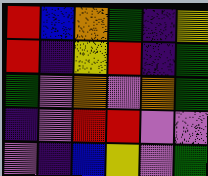[["red", "blue", "orange", "green", "indigo", "yellow"], ["red", "indigo", "yellow", "red", "indigo", "green"], ["green", "violet", "orange", "violet", "orange", "green"], ["indigo", "violet", "red", "red", "violet", "violet"], ["violet", "indigo", "blue", "yellow", "violet", "green"]]